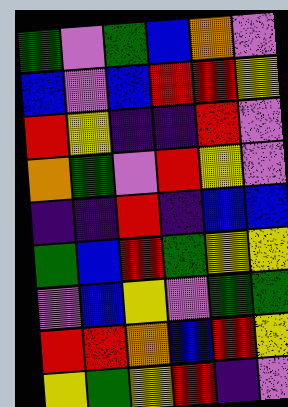[["green", "violet", "green", "blue", "orange", "violet"], ["blue", "violet", "blue", "red", "red", "yellow"], ["red", "yellow", "indigo", "indigo", "red", "violet"], ["orange", "green", "violet", "red", "yellow", "violet"], ["indigo", "indigo", "red", "indigo", "blue", "blue"], ["green", "blue", "red", "green", "yellow", "yellow"], ["violet", "blue", "yellow", "violet", "green", "green"], ["red", "red", "orange", "blue", "red", "yellow"], ["yellow", "green", "yellow", "red", "indigo", "violet"]]